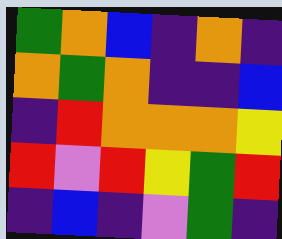[["green", "orange", "blue", "indigo", "orange", "indigo"], ["orange", "green", "orange", "indigo", "indigo", "blue"], ["indigo", "red", "orange", "orange", "orange", "yellow"], ["red", "violet", "red", "yellow", "green", "red"], ["indigo", "blue", "indigo", "violet", "green", "indigo"]]